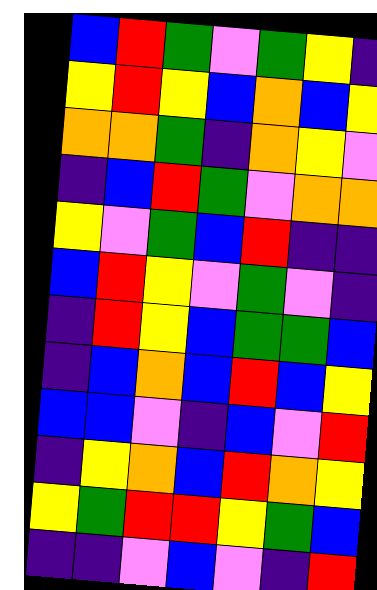[["blue", "red", "green", "violet", "green", "yellow", "indigo"], ["yellow", "red", "yellow", "blue", "orange", "blue", "yellow"], ["orange", "orange", "green", "indigo", "orange", "yellow", "violet"], ["indigo", "blue", "red", "green", "violet", "orange", "orange"], ["yellow", "violet", "green", "blue", "red", "indigo", "indigo"], ["blue", "red", "yellow", "violet", "green", "violet", "indigo"], ["indigo", "red", "yellow", "blue", "green", "green", "blue"], ["indigo", "blue", "orange", "blue", "red", "blue", "yellow"], ["blue", "blue", "violet", "indigo", "blue", "violet", "red"], ["indigo", "yellow", "orange", "blue", "red", "orange", "yellow"], ["yellow", "green", "red", "red", "yellow", "green", "blue"], ["indigo", "indigo", "violet", "blue", "violet", "indigo", "red"]]